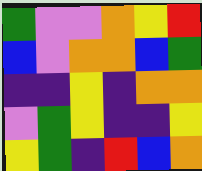[["green", "violet", "violet", "orange", "yellow", "red"], ["blue", "violet", "orange", "orange", "blue", "green"], ["indigo", "indigo", "yellow", "indigo", "orange", "orange"], ["violet", "green", "yellow", "indigo", "indigo", "yellow"], ["yellow", "green", "indigo", "red", "blue", "orange"]]